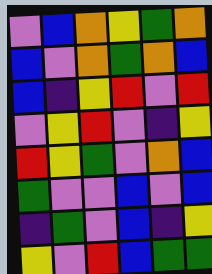[["violet", "blue", "orange", "yellow", "green", "orange"], ["blue", "violet", "orange", "green", "orange", "blue"], ["blue", "indigo", "yellow", "red", "violet", "red"], ["violet", "yellow", "red", "violet", "indigo", "yellow"], ["red", "yellow", "green", "violet", "orange", "blue"], ["green", "violet", "violet", "blue", "violet", "blue"], ["indigo", "green", "violet", "blue", "indigo", "yellow"], ["yellow", "violet", "red", "blue", "green", "green"]]